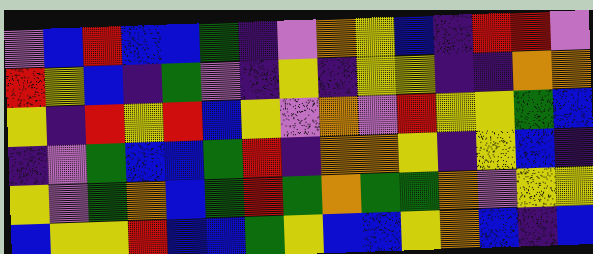[["violet", "blue", "red", "blue", "blue", "green", "indigo", "violet", "orange", "yellow", "blue", "indigo", "red", "red", "violet"], ["red", "yellow", "blue", "indigo", "green", "violet", "indigo", "yellow", "indigo", "yellow", "yellow", "indigo", "indigo", "orange", "orange"], ["yellow", "indigo", "red", "yellow", "red", "blue", "yellow", "violet", "orange", "violet", "red", "yellow", "yellow", "green", "blue"], ["indigo", "violet", "green", "blue", "blue", "green", "red", "indigo", "orange", "orange", "yellow", "indigo", "yellow", "blue", "indigo"], ["yellow", "violet", "green", "orange", "blue", "green", "red", "green", "orange", "green", "green", "orange", "violet", "yellow", "yellow"], ["blue", "yellow", "yellow", "red", "blue", "blue", "green", "yellow", "blue", "blue", "yellow", "orange", "blue", "indigo", "blue"]]